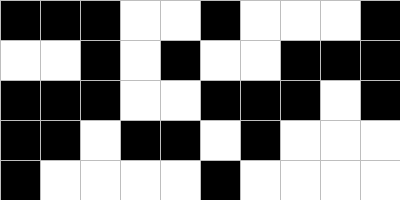[["black", "black", "black", "white", "white", "black", "white", "white", "white", "black"], ["white", "white", "black", "white", "black", "white", "white", "black", "black", "black"], ["black", "black", "black", "white", "white", "black", "black", "black", "white", "black"], ["black", "black", "white", "black", "black", "white", "black", "white", "white", "white"], ["black", "white", "white", "white", "white", "black", "white", "white", "white", "white"]]